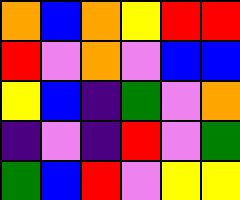[["orange", "blue", "orange", "yellow", "red", "red"], ["red", "violet", "orange", "violet", "blue", "blue"], ["yellow", "blue", "indigo", "green", "violet", "orange"], ["indigo", "violet", "indigo", "red", "violet", "green"], ["green", "blue", "red", "violet", "yellow", "yellow"]]